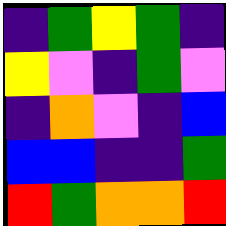[["indigo", "green", "yellow", "green", "indigo"], ["yellow", "violet", "indigo", "green", "violet"], ["indigo", "orange", "violet", "indigo", "blue"], ["blue", "blue", "indigo", "indigo", "green"], ["red", "green", "orange", "orange", "red"]]